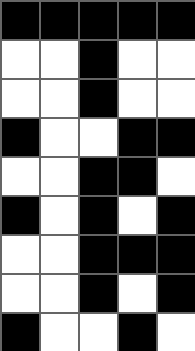[["black", "black", "black", "black", "black"], ["white", "white", "black", "white", "white"], ["white", "white", "black", "white", "white"], ["black", "white", "white", "black", "black"], ["white", "white", "black", "black", "white"], ["black", "white", "black", "white", "black"], ["white", "white", "black", "black", "black"], ["white", "white", "black", "white", "black"], ["black", "white", "white", "black", "white"]]